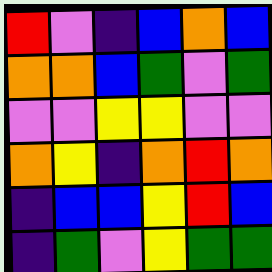[["red", "violet", "indigo", "blue", "orange", "blue"], ["orange", "orange", "blue", "green", "violet", "green"], ["violet", "violet", "yellow", "yellow", "violet", "violet"], ["orange", "yellow", "indigo", "orange", "red", "orange"], ["indigo", "blue", "blue", "yellow", "red", "blue"], ["indigo", "green", "violet", "yellow", "green", "green"]]